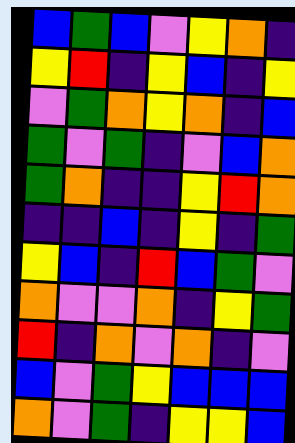[["blue", "green", "blue", "violet", "yellow", "orange", "indigo"], ["yellow", "red", "indigo", "yellow", "blue", "indigo", "yellow"], ["violet", "green", "orange", "yellow", "orange", "indigo", "blue"], ["green", "violet", "green", "indigo", "violet", "blue", "orange"], ["green", "orange", "indigo", "indigo", "yellow", "red", "orange"], ["indigo", "indigo", "blue", "indigo", "yellow", "indigo", "green"], ["yellow", "blue", "indigo", "red", "blue", "green", "violet"], ["orange", "violet", "violet", "orange", "indigo", "yellow", "green"], ["red", "indigo", "orange", "violet", "orange", "indigo", "violet"], ["blue", "violet", "green", "yellow", "blue", "blue", "blue"], ["orange", "violet", "green", "indigo", "yellow", "yellow", "blue"]]